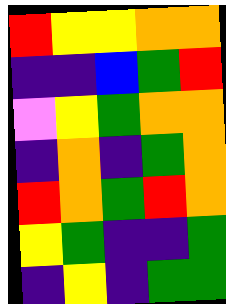[["red", "yellow", "yellow", "orange", "orange"], ["indigo", "indigo", "blue", "green", "red"], ["violet", "yellow", "green", "orange", "orange"], ["indigo", "orange", "indigo", "green", "orange"], ["red", "orange", "green", "red", "orange"], ["yellow", "green", "indigo", "indigo", "green"], ["indigo", "yellow", "indigo", "green", "green"]]